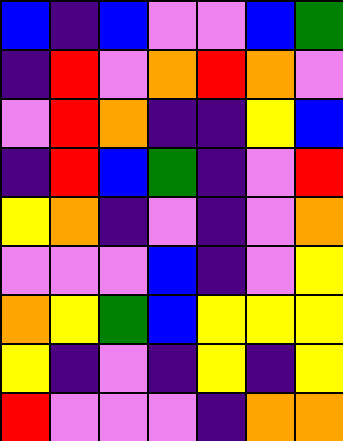[["blue", "indigo", "blue", "violet", "violet", "blue", "green"], ["indigo", "red", "violet", "orange", "red", "orange", "violet"], ["violet", "red", "orange", "indigo", "indigo", "yellow", "blue"], ["indigo", "red", "blue", "green", "indigo", "violet", "red"], ["yellow", "orange", "indigo", "violet", "indigo", "violet", "orange"], ["violet", "violet", "violet", "blue", "indigo", "violet", "yellow"], ["orange", "yellow", "green", "blue", "yellow", "yellow", "yellow"], ["yellow", "indigo", "violet", "indigo", "yellow", "indigo", "yellow"], ["red", "violet", "violet", "violet", "indigo", "orange", "orange"]]